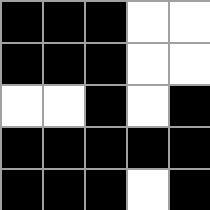[["black", "black", "black", "white", "white"], ["black", "black", "black", "white", "white"], ["white", "white", "black", "white", "black"], ["black", "black", "black", "black", "black"], ["black", "black", "black", "white", "black"]]